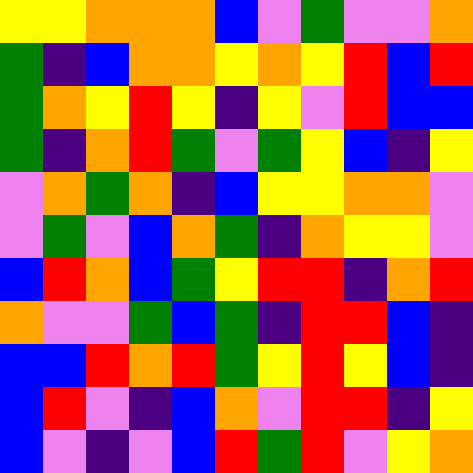[["yellow", "yellow", "orange", "orange", "orange", "blue", "violet", "green", "violet", "violet", "orange"], ["green", "indigo", "blue", "orange", "orange", "yellow", "orange", "yellow", "red", "blue", "red"], ["green", "orange", "yellow", "red", "yellow", "indigo", "yellow", "violet", "red", "blue", "blue"], ["green", "indigo", "orange", "red", "green", "violet", "green", "yellow", "blue", "indigo", "yellow"], ["violet", "orange", "green", "orange", "indigo", "blue", "yellow", "yellow", "orange", "orange", "violet"], ["violet", "green", "violet", "blue", "orange", "green", "indigo", "orange", "yellow", "yellow", "violet"], ["blue", "red", "orange", "blue", "green", "yellow", "red", "red", "indigo", "orange", "red"], ["orange", "violet", "violet", "green", "blue", "green", "indigo", "red", "red", "blue", "indigo"], ["blue", "blue", "red", "orange", "red", "green", "yellow", "red", "yellow", "blue", "indigo"], ["blue", "red", "violet", "indigo", "blue", "orange", "violet", "red", "red", "indigo", "yellow"], ["blue", "violet", "indigo", "violet", "blue", "red", "green", "red", "violet", "yellow", "orange"]]